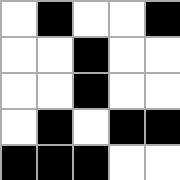[["white", "black", "white", "white", "black"], ["white", "white", "black", "white", "white"], ["white", "white", "black", "white", "white"], ["white", "black", "white", "black", "black"], ["black", "black", "black", "white", "white"]]